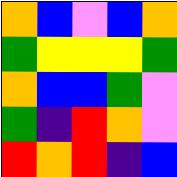[["orange", "blue", "violet", "blue", "orange"], ["green", "yellow", "yellow", "yellow", "green"], ["orange", "blue", "blue", "green", "violet"], ["green", "indigo", "red", "orange", "violet"], ["red", "orange", "red", "indigo", "blue"]]